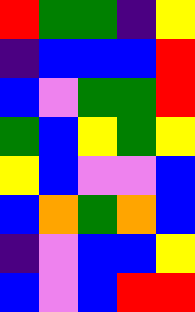[["red", "green", "green", "indigo", "yellow"], ["indigo", "blue", "blue", "blue", "red"], ["blue", "violet", "green", "green", "red"], ["green", "blue", "yellow", "green", "yellow"], ["yellow", "blue", "violet", "violet", "blue"], ["blue", "orange", "green", "orange", "blue"], ["indigo", "violet", "blue", "blue", "yellow"], ["blue", "violet", "blue", "red", "red"]]